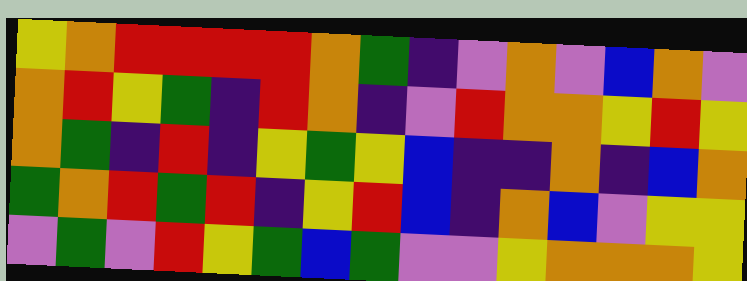[["yellow", "orange", "red", "red", "red", "red", "orange", "green", "indigo", "violet", "orange", "violet", "blue", "orange", "violet"], ["orange", "red", "yellow", "green", "indigo", "red", "orange", "indigo", "violet", "red", "orange", "orange", "yellow", "red", "yellow"], ["orange", "green", "indigo", "red", "indigo", "yellow", "green", "yellow", "blue", "indigo", "indigo", "orange", "indigo", "blue", "orange"], ["green", "orange", "red", "green", "red", "indigo", "yellow", "red", "blue", "indigo", "orange", "blue", "violet", "yellow", "yellow"], ["violet", "green", "violet", "red", "yellow", "green", "blue", "green", "violet", "violet", "yellow", "orange", "orange", "orange", "yellow"]]